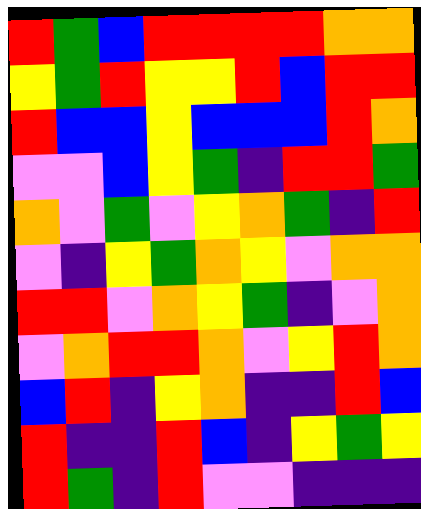[["red", "green", "blue", "red", "red", "red", "red", "orange", "orange"], ["yellow", "green", "red", "yellow", "yellow", "red", "blue", "red", "red"], ["red", "blue", "blue", "yellow", "blue", "blue", "blue", "red", "orange"], ["violet", "violet", "blue", "yellow", "green", "indigo", "red", "red", "green"], ["orange", "violet", "green", "violet", "yellow", "orange", "green", "indigo", "red"], ["violet", "indigo", "yellow", "green", "orange", "yellow", "violet", "orange", "orange"], ["red", "red", "violet", "orange", "yellow", "green", "indigo", "violet", "orange"], ["violet", "orange", "red", "red", "orange", "violet", "yellow", "red", "orange"], ["blue", "red", "indigo", "yellow", "orange", "indigo", "indigo", "red", "blue"], ["red", "indigo", "indigo", "red", "blue", "indigo", "yellow", "green", "yellow"], ["red", "green", "indigo", "red", "violet", "violet", "indigo", "indigo", "indigo"]]